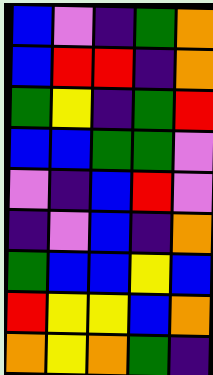[["blue", "violet", "indigo", "green", "orange"], ["blue", "red", "red", "indigo", "orange"], ["green", "yellow", "indigo", "green", "red"], ["blue", "blue", "green", "green", "violet"], ["violet", "indigo", "blue", "red", "violet"], ["indigo", "violet", "blue", "indigo", "orange"], ["green", "blue", "blue", "yellow", "blue"], ["red", "yellow", "yellow", "blue", "orange"], ["orange", "yellow", "orange", "green", "indigo"]]